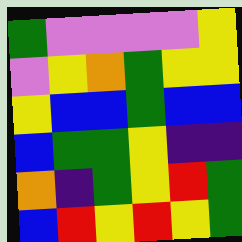[["green", "violet", "violet", "violet", "violet", "yellow"], ["violet", "yellow", "orange", "green", "yellow", "yellow"], ["yellow", "blue", "blue", "green", "blue", "blue"], ["blue", "green", "green", "yellow", "indigo", "indigo"], ["orange", "indigo", "green", "yellow", "red", "green"], ["blue", "red", "yellow", "red", "yellow", "green"]]